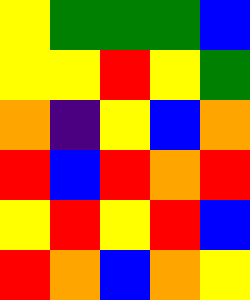[["yellow", "green", "green", "green", "blue"], ["yellow", "yellow", "red", "yellow", "green"], ["orange", "indigo", "yellow", "blue", "orange"], ["red", "blue", "red", "orange", "red"], ["yellow", "red", "yellow", "red", "blue"], ["red", "orange", "blue", "orange", "yellow"]]